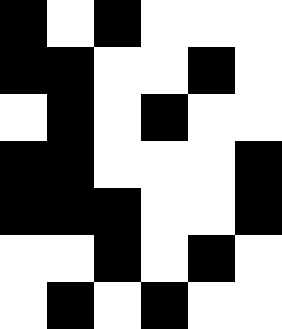[["black", "white", "black", "white", "white", "white"], ["black", "black", "white", "white", "black", "white"], ["white", "black", "white", "black", "white", "white"], ["black", "black", "white", "white", "white", "black"], ["black", "black", "black", "white", "white", "black"], ["white", "white", "black", "white", "black", "white"], ["white", "black", "white", "black", "white", "white"]]